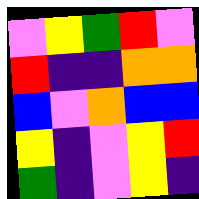[["violet", "yellow", "green", "red", "violet"], ["red", "indigo", "indigo", "orange", "orange"], ["blue", "violet", "orange", "blue", "blue"], ["yellow", "indigo", "violet", "yellow", "red"], ["green", "indigo", "violet", "yellow", "indigo"]]